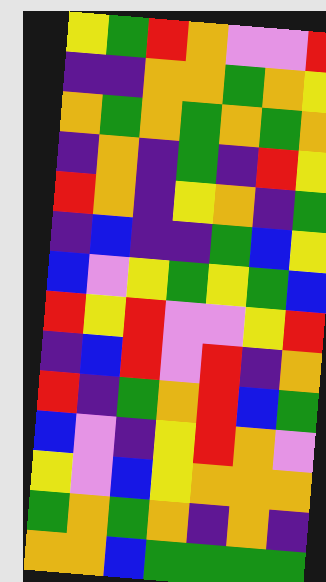[["yellow", "green", "red", "orange", "violet", "violet", "red"], ["indigo", "indigo", "orange", "orange", "green", "orange", "yellow"], ["orange", "green", "orange", "green", "orange", "green", "orange"], ["indigo", "orange", "indigo", "green", "indigo", "red", "yellow"], ["red", "orange", "indigo", "yellow", "orange", "indigo", "green"], ["indigo", "blue", "indigo", "indigo", "green", "blue", "yellow"], ["blue", "violet", "yellow", "green", "yellow", "green", "blue"], ["red", "yellow", "red", "violet", "violet", "yellow", "red"], ["indigo", "blue", "red", "violet", "red", "indigo", "orange"], ["red", "indigo", "green", "orange", "red", "blue", "green"], ["blue", "violet", "indigo", "yellow", "red", "orange", "violet"], ["yellow", "violet", "blue", "yellow", "orange", "orange", "orange"], ["green", "orange", "green", "orange", "indigo", "orange", "indigo"], ["orange", "orange", "blue", "green", "green", "green", "green"]]